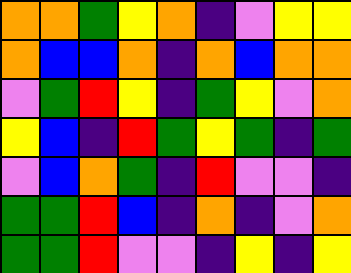[["orange", "orange", "green", "yellow", "orange", "indigo", "violet", "yellow", "yellow"], ["orange", "blue", "blue", "orange", "indigo", "orange", "blue", "orange", "orange"], ["violet", "green", "red", "yellow", "indigo", "green", "yellow", "violet", "orange"], ["yellow", "blue", "indigo", "red", "green", "yellow", "green", "indigo", "green"], ["violet", "blue", "orange", "green", "indigo", "red", "violet", "violet", "indigo"], ["green", "green", "red", "blue", "indigo", "orange", "indigo", "violet", "orange"], ["green", "green", "red", "violet", "violet", "indigo", "yellow", "indigo", "yellow"]]